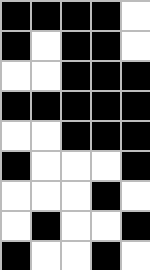[["black", "black", "black", "black", "white"], ["black", "white", "black", "black", "white"], ["white", "white", "black", "black", "black"], ["black", "black", "black", "black", "black"], ["white", "white", "black", "black", "black"], ["black", "white", "white", "white", "black"], ["white", "white", "white", "black", "white"], ["white", "black", "white", "white", "black"], ["black", "white", "white", "black", "white"]]